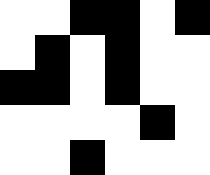[["white", "white", "black", "black", "white", "black"], ["white", "black", "white", "black", "white", "white"], ["black", "black", "white", "black", "white", "white"], ["white", "white", "white", "white", "black", "white"], ["white", "white", "black", "white", "white", "white"]]